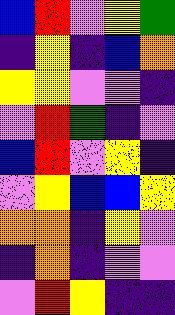[["blue", "red", "violet", "yellow", "green"], ["indigo", "yellow", "indigo", "blue", "orange"], ["yellow", "yellow", "violet", "violet", "indigo"], ["violet", "red", "green", "indigo", "violet"], ["blue", "red", "violet", "yellow", "indigo"], ["violet", "yellow", "blue", "blue", "yellow"], ["orange", "orange", "indigo", "yellow", "violet"], ["indigo", "orange", "indigo", "violet", "violet"], ["violet", "red", "yellow", "indigo", "indigo"]]